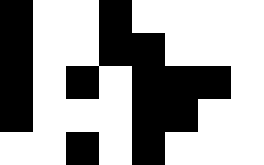[["black", "white", "white", "black", "white", "white", "white", "white"], ["black", "white", "white", "black", "black", "white", "white", "white"], ["black", "white", "black", "white", "black", "black", "black", "white"], ["black", "white", "white", "white", "black", "black", "white", "white"], ["white", "white", "black", "white", "black", "white", "white", "white"]]